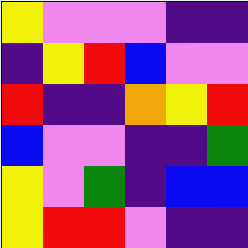[["yellow", "violet", "violet", "violet", "indigo", "indigo"], ["indigo", "yellow", "red", "blue", "violet", "violet"], ["red", "indigo", "indigo", "orange", "yellow", "red"], ["blue", "violet", "violet", "indigo", "indigo", "green"], ["yellow", "violet", "green", "indigo", "blue", "blue"], ["yellow", "red", "red", "violet", "indigo", "indigo"]]